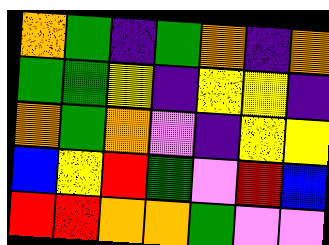[["orange", "green", "indigo", "green", "orange", "indigo", "orange"], ["green", "green", "yellow", "indigo", "yellow", "yellow", "indigo"], ["orange", "green", "orange", "violet", "indigo", "yellow", "yellow"], ["blue", "yellow", "red", "green", "violet", "red", "blue"], ["red", "red", "orange", "orange", "green", "violet", "violet"]]